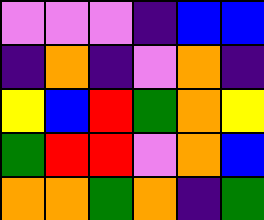[["violet", "violet", "violet", "indigo", "blue", "blue"], ["indigo", "orange", "indigo", "violet", "orange", "indigo"], ["yellow", "blue", "red", "green", "orange", "yellow"], ["green", "red", "red", "violet", "orange", "blue"], ["orange", "orange", "green", "orange", "indigo", "green"]]